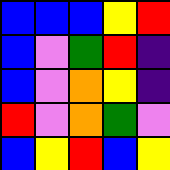[["blue", "blue", "blue", "yellow", "red"], ["blue", "violet", "green", "red", "indigo"], ["blue", "violet", "orange", "yellow", "indigo"], ["red", "violet", "orange", "green", "violet"], ["blue", "yellow", "red", "blue", "yellow"]]